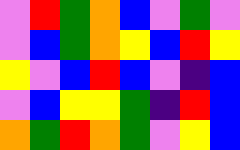[["violet", "red", "green", "orange", "blue", "violet", "green", "violet"], ["violet", "blue", "green", "orange", "yellow", "blue", "red", "yellow"], ["yellow", "violet", "blue", "red", "blue", "violet", "indigo", "blue"], ["violet", "blue", "yellow", "yellow", "green", "indigo", "red", "blue"], ["orange", "green", "red", "orange", "green", "violet", "yellow", "blue"]]